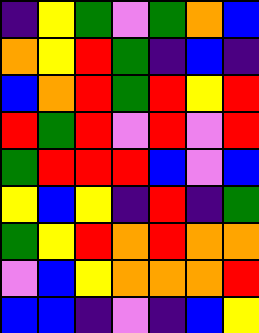[["indigo", "yellow", "green", "violet", "green", "orange", "blue"], ["orange", "yellow", "red", "green", "indigo", "blue", "indigo"], ["blue", "orange", "red", "green", "red", "yellow", "red"], ["red", "green", "red", "violet", "red", "violet", "red"], ["green", "red", "red", "red", "blue", "violet", "blue"], ["yellow", "blue", "yellow", "indigo", "red", "indigo", "green"], ["green", "yellow", "red", "orange", "red", "orange", "orange"], ["violet", "blue", "yellow", "orange", "orange", "orange", "red"], ["blue", "blue", "indigo", "violet", "indigo", "blue", "yellow"]]